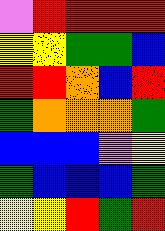[["violet", "red", "red", "red", "red"], ["yellow", "yellow", "green", "green", "blue"], ["red", "red", "orange", "blue", "red"], ["green", "orange", "orange", "orange", "green"], ["blue", "blue", "blue", "violet", "yellow"], ["green", "blue", "blue", "blue", "green"], ["yellow", "yellow", "red", "green", "red"]]